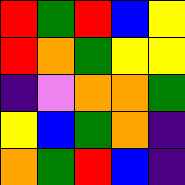[["red", "green", "red", "blue", "yellow"], ["red", "orange", "green", "yellow", "yellow"], ["indigo", "violet", "orange", "orange", "green"], ["yellow", "blue", "green", "orange", "indigo"], ["orange", "green", "red", "blue", "indigo"]]